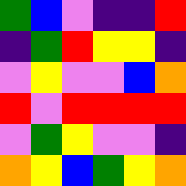[["green", "blue", "violet", "indigo", "indigo", "red"], ["indigo", "green", "red", "yellow", "yellow", "indigo"], ["violet", "yellow", "violet", "violet", "blue", "orange"], ["red", "violet", "red", "red", "red", "red"], ["violet", "green", "yellow", "violet", "violet", "indigo"], ["orange", "yellow", "blue", "green", "yellow", "orange"]]